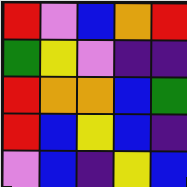[["red", "violet", "blue", "orange", "red"], ["green", "yellow", "violet", "indigo", "indigo"], ["red", "orange", "orange", "blue", "green"], ["red", "blue", "yellow", "blue", "indigo"], ["violet", "blue", "indigo", "yellow", "blue"]]